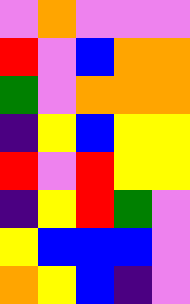[["violet", "orange", "violet", "violet", "violet"], ["red", "violet", "blue", "orange", "orange"], ["green", "violet", "orange", "orange", "orange"], ["indigo", "yellow", "blue", "yellow", "yellow"], ["red", "violet", "red", "yellow", "yellow"], ["indigo", "yellow", "red", "green", "violet"], ["yellow", "blue", "blue", "blue", "violet"], ["orange", "yellow", "blue", "indigo", "violet"]]